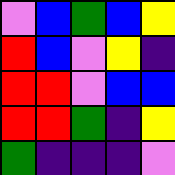[["violet", "blue", "green", "blue", "yellow"], ["red", "blue", "violet", "yellow", "indigo"], ["red", "red", "violet", "blue", "blue"], ["red", "red", "green", "indigo", "yellow"], ["green", "indigo", "indigo", "indigo", "violet"]]